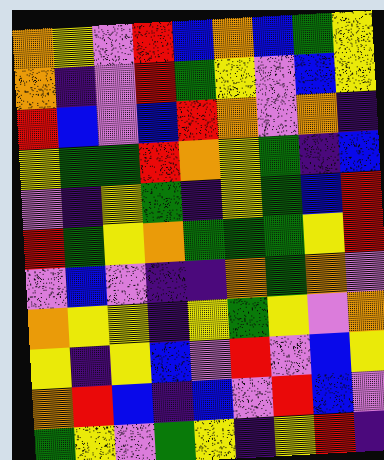[["orange", "yellow", "violet", "red", "blue", "orange", "blue", "green", "yellow"], ["orange", "indigo", "violet", "red", "green", "yellow", "violet", "blue", "yellow"], ["red", "blue", "violet", "blue", "red", "orange", "violet", "orange", "indigo"], ["yellow", "green", "green", "red", "orange", "yellow", "green", "indigo", "blue"], ["violet", "indigo", "yellow", "green", "indigo", "yellow", "green", "blue", "red"], ["red", "green", "yellow", "orange", "green", "green", "green", "yellow", "red"], ["violet", "blue", "violet", "indigo", "indigo", "orange", "green", "orange", "violet"], ["orange", "yellow", "yellow", "indigo", "yellow", "green", "yellow", "violet", "orange"], ["yellow", "indigo", "yellow", "blue", "violet", "red", "violet", "blue", "yellow"], ["orange", "red", "blue", "indigo", "blue", "violet", "red", "blue", "violet"], ["green", "yellow", "violet", "green", "yellow", "indigo", "yellow", "red", "indigo"]]